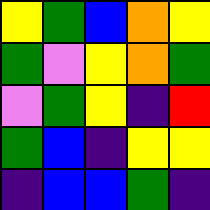[["yellow", "green", "blue", "orange", "yellow"], ["green", "violet", "yellow", "orange", "green"], ["violet", "green", "yellow", "indigo", "red"], ["green", "blue", "indigo", "yellow", "yellow"], ["indigo", "blue", "blue", "green", "indigo"]]